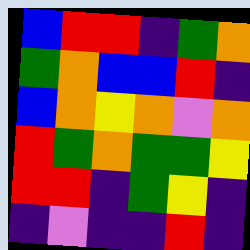[["blue", "red", "red", "indigo", "green", "orange"], ["green", "orange", "blue", "blue", "red", "indigo"], ["blue", "orange", "yellow", "orange", "violet", "orange"], ["red", "green", "orange", "green", "green", "yellow"], ["red", "red", "indigo", "green", "yellow", "indigo"], ["indigo", "violet", "indigo", "indigo", "red", "indigo"]]